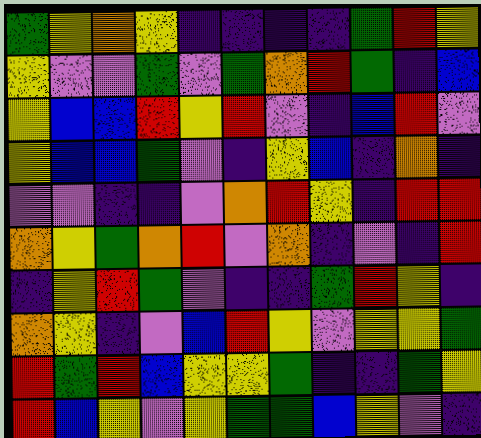[["green", "yellow", "orange", "yellow", "indigo", "indigo", "indigo", "indigo", "green", "red", "yellow"], ["yellow", "violet", "violet", "green", "violet", "green", "orange", "red", "green", "indigo", "blue"], ["yellow", "blue", "blue", "red", "yellow", "red", "violet", "indigo", "blue", "red", "violet"], ["yellow", "blue", "blue", "green", "violet", "indigo", "yellow", "blue", "indigo", "orange", "indigo"], ["violet", "violet", "indigo", "indigo", "violet", "orange", "red", "yellow", "indigo", "red", "red"], ["orange", "yellow", "green", "orange", "red", "violet", "orange", "indigo", "violet", "indigo", "red"], ["indigo", "yellow", "red", "green", "violet", "indigo", "indigo", "green", "red", "yellow", "indigo"], ["orange", "yellow", "indigo", "violet", "blue", "red", "yellow", "violet", "yellow", "yellow", "green"], ["red", "green", "red", "blue", "yellow", "yellow", "green", "indigo", "indigo", "green", "yellow"], ["red", "blue", "yellow", "violet", "yellow", "green", "green", "blue", "yellow", "violet", "indigo"]]